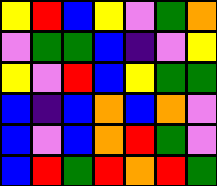[["yellow", "red", "blue", "yellow", "violet", "green", "orange"], ["violet", "green", "green", "blue", "indigo", "violet", "yellow"], ["yellow", "violet", "red", "blue", "yellow", "green", "green"], ["blue", "indigo", "blue", "orange", "blue", "orange", "violet"], ["blue", "violet", "blue", "orange", "red", "green", "violet"], ["blue", "red", "green", "red", "orange", "red", "green"]]